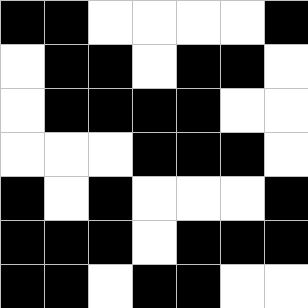[["black", "black", "white", "white", "white", "white", "black"], ["white", "black", "black", "white", "black", "black", "white"], ["white", "black", "black", "black", "black", "white", "white"], ["white", "white", "white", "black", "black", "black", "white"], ["black", "white", "black", "white", "white", "white", "black"], ["black", "black", "black", "white", "black", "black", "black"], ["black", "black", "white", "black", "black", "white", "white"]]